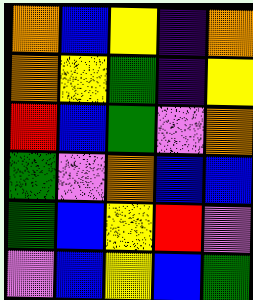[["orange", "blue", "yellow", "indigo", "orange"], ["orange", "yellow", "green", "indigo", "yellow"], ["red", "blue", "green", "violet", "orange"], ["green", "violet", "orange", "blue", "blue"], ["green", "blue", "yellow", "red", "violet"], ["violet", "blue", "yellow", "blue", "green"]]